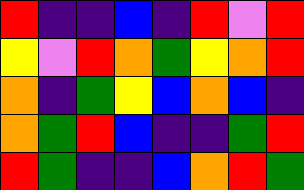[["red", "indigo", "indigo", "blue", "indigo", "red", "violet", "red"], ["yellow", "violet", "red", "orange", "green", "yellow", "orange", "red"], ["orange", "indigo", "green", "yellow", "blue", "orange", "blue", "indigo"], ["orange", "green", "red", "blue", "indigo", "indigo", "green", "red"], ["red", "green", "indigo", "indigo", "blue", "orange", "red", "green"]]